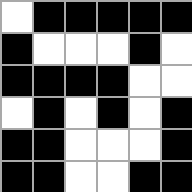[["white", "black", "black", "black", "black", "black"], ["black", "white", "white", "white", "black", "white"], ["black", "black", "black", "black", "white", "white"], ["white", "black", "white", "black", "white", "black"], ["black", "black", "white", "white", "white", "black"], ["black", "black", "white", "white", "black", "black"]]